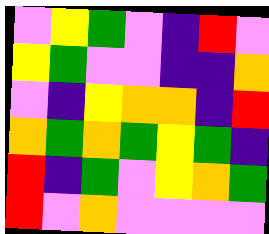[["violet", "yellow", "green", "violet", "indigo", "red", "violet"], ["yellow", "green", "violet", "violet", "indigo", "indigo", "orange"], ["violet", "indigo", "yellow", "orange", "orange", "indigo", "red"], ["orange", "green", "orange", "green", "yellow", "green", "indigo"], ["red", "indigo", "green", "violet", "yellow", "orange", "green"], ["red", "violet", "orange", "violet", "violet", "violet", "violet"]]